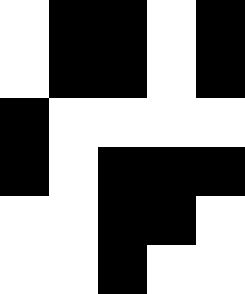[["white", "black", "black", "white", "black"], ["white", "black", "black", "white", "black"], ["black", "white", "white", "white", "white"], ["black", "white", "black", "black", "black"], ["white", "white", "black", "black", "white"], ["white", "white", "black", "white", "white"]]